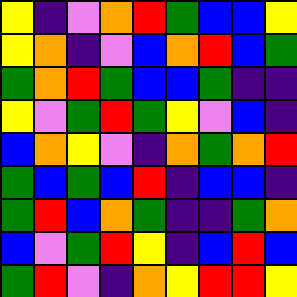[["yellow", "indigo", "violet", "orange", "red", "green", "blue", "blue", "yellow"], ["yellow", "orange", "indigo", "violet", "blue", "orange", "red", "blue", "green"], ["green", "orange", "red", "green", "blue", "blue", "green", "indigo", "indigo"], ["yellow", "violet", "green", "red", "green", "yellow", "violet", "blue", "indigo"], ["blue", "orange", "yellow", "violet", "indigo", "orange", "green", "orange", "red"], ["green", "blue", "green", "blue", "red", "indigo", "blue", "blue", "indigo"], ["green", "red", "blue", "orange", "green", "indigo", "indigo", "green", "orange"], ["blue", "violet", "green", "red", "yellow", "indigo", "blue", "red", "blue"], ["green", "red", "violet", "indigo", "orange", "yellow", "red", "red", "yellow"]]